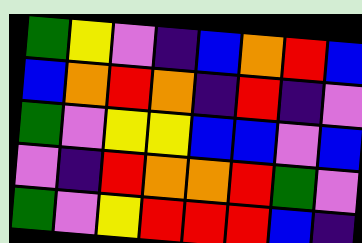[["green", "yellow", "violet", "indigo", "blue", "orange", "red", "blue"], ["blue", "orange", "red", "orange", "indigo", "red", "indigo", "violet"], ["green", "violet", "yellow", "yellow", "blue", "blue", "violet", "blue"], ["violet", "indigo", "red", "orange", "orange", "red", "green", "violet"], ["green", "violet", "yellow", "red", "red", "red", "blue", "indigo"]]